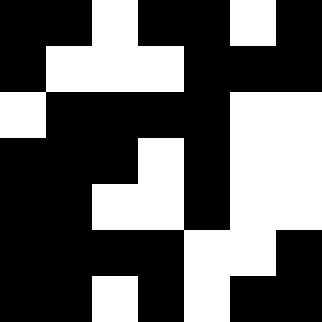[["black", "black", "white", "black", "black", "white", "black"], ["black", "white", "white", "white", "black", "black", "black"], ["white", "black", "black", "black", "black", "white", "white"], ["black", "black", "black", "white", "black", "white", "white"], ["black", "black", "white", "white", "black", "white", "white"], ["black", "black", "black", "black", "white", "white", "black"], ["black", "black", "white", "black", "white", "black", "black"]]